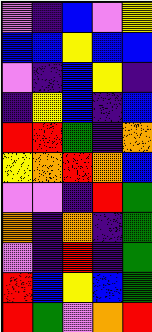[["violet", "indigo", "blue", "violet", "yellow"], ["blue", "blue", "yellow", "blue", "blue"], ["violet", "indigo", "blue", "yellow", "indigo"], ["indigo", "yellow", "blue", "indigo", "blue"], ["red", "red", "green", "indigo", "orange"], ["yellow", "orange", "red", "orange", "blue"], ["violet", "violet", "indigo", "red", "green"], ["orange", "indigo", "orange", "indigo", "green"], ["violet", "indigo", "red", "indigo", "green"], ["red", "blue", "yellow", "blue", "green"], ["red", "green", "violet", "orange", "red"]]